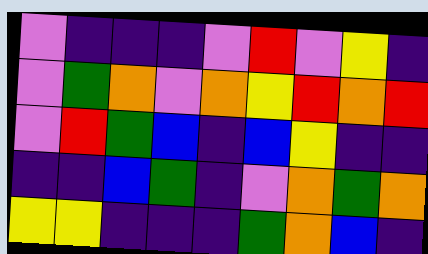[["violet", "indigo", "indigo", "indigo", "violet", "red", "violet", "yellow", "indigo"], ["violet", "green", "orange", "violet", "orange", "yellow", "red", "orange", "red"], ["violet", "red", "green", "blue", "indigo", "blue", "yellow", "indigo", "indigo"], ["indigo", "indigo", "blue", "green", "indigo", "violet", "orange", "green", "orange"], ["yellow", "yellow", "indigo", "indigo", "indigo", "green", "orange", "blue", "indigo"]]